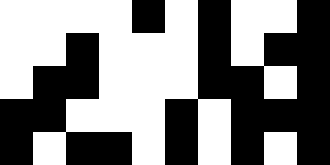[["white", "white", "white", "white", "black", "white", "black", "white", "white", "black"], ["white", "white", "black", "white", "white", "white", "black", "white", "black", "black"], ["white", "black", "black", "white", "white", "white", "black", "black", "white", "black"], ["black", "black", "white", "white", "white", "black", "white", "black", "black", "black"], ["black", "white", "black", "black", "white", "black", "white", "black", "white", "black"]]